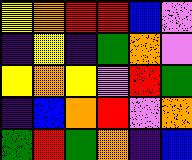[["yellow", "orange", "red", "red", "blue", "violet"], ["indigo", "yellow", "indigo", "green", "orange", "violet"], ["yellow", "orange", "yellow", "violet", "red", "green"], ["indigo", "blue", "orange", "red", "violet", "orange"], ["green", "red", "green", "orange", "indigo", "blue"]]